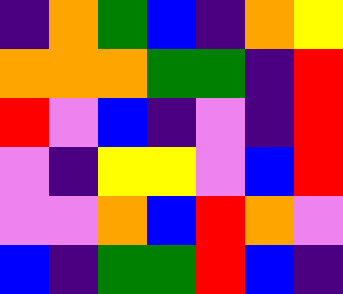[["indigo", "orange", "green", "blue", "indigo", "orange", "yellow"], ["orange", "orange", "orange", "green", "green", "indigo", "red"], ["red", "violet", "blue", "indigo", "violet", "indigo", "red"], ["violet", "indigo", "yellow", "yellow", "violet", "blue", "red"], ["violet", "violet", "orange", "blue", "red", "orange", "violet"], ["blue", "indigo", "green", "green", "red", "blue", "indigo"]]